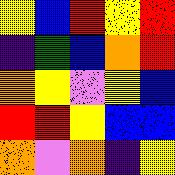[["yellow", "blue", "red", "yellow", "red"], ["indigo", "green", "blue", "orange", "red"], ["orange", "yellow", "violet", "yellow", "blue"], ["red", "red", "yellow", "blue", "blue"], ["orange", "violet", "orange", "indigo", "yellow"]]